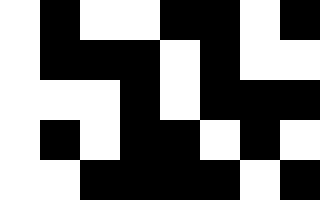[["white", "black", "white", "white", "black", "black", "white", "black"], ["white", "black", "black", "black", "white", "black", "white", "white"], ["white", "white", "white", "black", "white", "black", "black", "black"], ["white", "black", "white", "black", "black", "white", "black", "white"], ["white", "white", "black", "black", "black", "black", "white", "black"]]